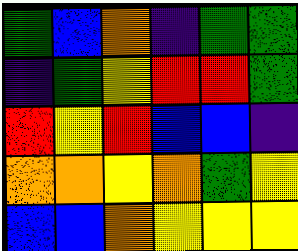[["green", "blue", "orange", "indigo", "green", "green"], ["indigo", "green", "yellow", "red", "red", "green"], ["red", "yellow", "red", "blue", "blue", "indigo"], ["orange", "orange", "yellow", "orange", "green", "yellow"], ["blue", "blue", "orange", "yellow", "yellow", "yellow"]]